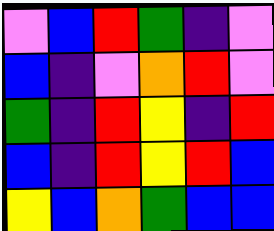[["violet", "blue", "red", "green", "indigo", "violet"], ["blue", "indigo", "violet", "orange", "red", "violet"], ["green", "indigo", "red", "yellow", "indigo", "red"], ["blue", "indigo", "red", "yellow", "red", "blue"], ["yellow", "blue", "orange", "green", "blue", "blue"]]